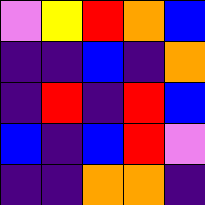[["violet", "yellow", "red", "orange", "blue"], ["indigo", "indigo", "blue", "indigo", "orange"], ["indigo", "red", "indigo", "red", "blue"], ["blue", "indigo", "blue", "red", "violet"], ["indigo", "indigo", "orange", "orange", "indigo"]]